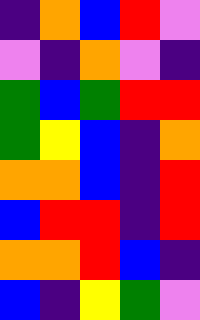[["indigo", "orange", "blue", "red", "violet"], ["violet", "indigo", "orange", "violet", "indigo"], ["green", "blue", "green", "red", "red"], ["green", "yellow", "blue", "indigo", "orange"], ["orange", "orange", "blue", "indigo", "red"], ["blue", "red", "red", "indigo", "red"], ["orange", "orange", "red", "blue", "indigo"], ["blue", "indigo", "yellow", "green", "violet"]]